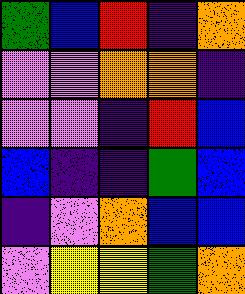[["green", "blue", "red", "indigo", "orange"], ["violet", "violet", "orange", "orange", "indigo"], ["violet", "violet", "indigo", "red", "blue"], ["blue", "indigo", "indigo", "green", "blue"], ["indigo", "violet", "orange", "blue", "blue"], ["violet", "yellow", "yellow", "green", "orange"]]